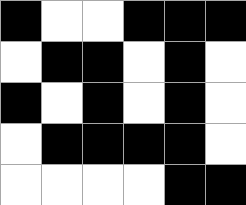[["black", "white", "white", "black", "black", "black"], ["white", "black", "black", "white", "black", "white"], ["black", "white", "black", "white", "black", "white"], ["white", "black", "black", "black", "black", "white"], ["white", "white", "white", "white", "black", "black"]]